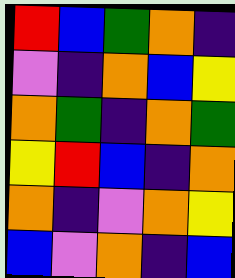[["red", "blue", "green", "orange", "indigo"], ["violet", "indigo", "orange", "blue", "yellow"], ["orange", "green", "indigo", "orange", "green"], ["yellow", "red", "blue", "indigo", "orange"], ["orange", "indigo", "violet", "orange", "yellow"], ["blue", "violet", "orange", "indigo", "blue"]]